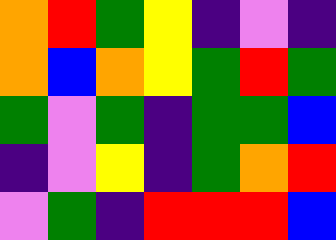[["orange", "red", "green", "yellow", "indigo", "violet", "indigo"], ["orange", "blue", "orange", "yellow", "green", "red", "green"], ["green", "violet", "green", "indigo", "green", "green", "blue"], ["indigo", "violet", "yellow", "indigo", "green", "orange", "red"], ["violet", "green", "indigo", "red", "red", "red", "blue"]]